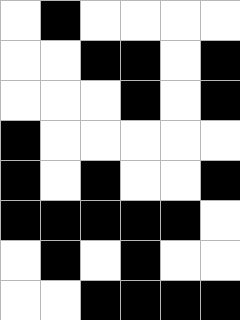[["white", "black", "white", "white", "white", "white"], ["white", "white", "black", "black", "white", "black"], ["white", "white", "white", "black", "white", "black"], ["black", "white", "white", "white", "white", "white"], ["black", "white", "black", "white", "white", "black"], ["black", "black", "black", "black", "black", "white"], ["white", "black", "white", "black", "white", "white"], ["white", "white", "black", "black", "black", "black"]]